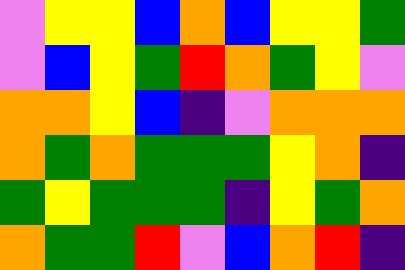[["violet", "yellow", "yellow", "blue", "orange", "blue", "yellow", "yellow", "green"], ["violet", "blue", "yellow", "green", "red", "orange", "green", "yellow", "violet"], ["orange", "orange", "yellow", "blue", "indigo", "violet", "orange", "orange", "orange"], ["orange", "green", "orange", "green", "green", "green", "yellow", "orange", "indigo"], ["green", "yellow", "green", "green", "green", "indigo", "yellow", "green", "orange"], ["orange", "green", "green", "red", "violet", "blue", "orange", "red", "indigo"]]